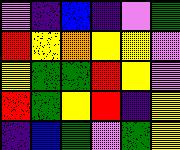[["violet", "indigo", "blue", "indigo", "violet", "green"], ["red", "yellow", "orange", "yellow", "yellow", "violet"], ["yellow", "green", "green", "red", "yellow", "violet"], ["red", "green", "yellow", "red", "indigo", "yellow"], ["indigo", "blue", "green", "violet", "green", "yellow"]]